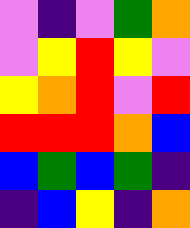[["violet", "indigo", "violet", "green", "orange"], ["violet", "yellow", "red", "yellow", "violet"], ["yellow", "orange", "red", "violet", "red"], ["red", "red", "red", "orange", "blue"], ["blue", "green", "blue", "green", "indigo"], ["indigo", "blue", "yellow", "indigo", "orange"]]